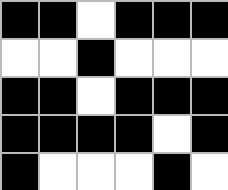[["black", "black", "white", "black", "black", "black"], ["white", "white", "black", "white", "white", "white"], ["black", "black", "white", "black", "black", "black"], ["black", "black", "black", "black", "white", "black"], ["black", "white", "white", "white", "black", "white"]]